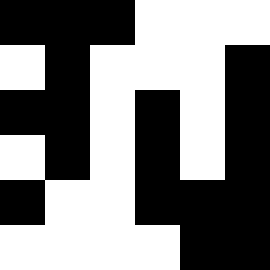[["black", "black", "black", "white", "white", "white"], ["white", "black", "white", "white", "white", "black"], ["black", "black", "white", "black", "white", "black"], ["white", "black", "white", "black", "white", "black"], ["black", "white", "white", "black", "black", "black"], ["white", "white", "white", "white", "black", "black"]]